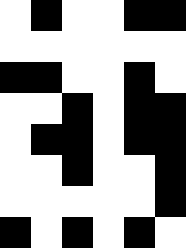[["white", "black", "white", "white", "black", "black"], ["white", "white", "white", "white", "white", "white"], ["black", "black", "white", "white", "black", "white"], ["white", "white", "black", "white", "black", "black"], ["white", "black", "black", "white", "black", "black"], ["white", "white", "black", "white", "white", "black"], ["white", "white", "white", "white", "white", "black"], ["black", "white", "black", "white", "black", "white"]]